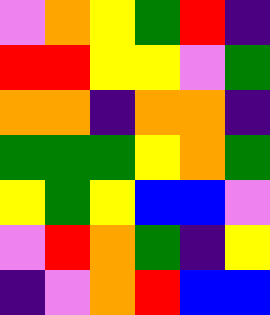[["violet", "orange", "yellow", "green", "red", "indigo"], ["red", "red", "yellow", "yellow", "violet", "green"], ["orange", "orange", "indigo", "orange", "orange", "indigo"], ["green", "green", "green", "yellow", "orange", "green"], ["yellow", "green", "yellow", "blue", "blue", "violet"], ["violet", "red", "orange", "green", "indigo", "yellow"], ["indigo", "violet", "orange", "red", "blue", "blue"]]